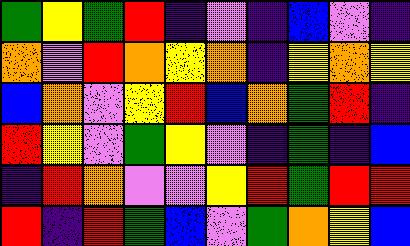[["green", "yellow", "green", "red", "indigo", "violet", "indigo", "blue", "violet", "indigo"], ["orange", "violet", "red", "orange", "yellow", "orange", "indigo", "yellow", "orange", "yellow"], ["blue", "orange", "violet", "yellow", "red", "blue", "orange", "green", "red", "indigo"], ["red", "yellow", "violet", "green", "yellow", "violet", "indigo", "green", "indigo", "blue"], ["indigo", "red", "orange", "violet", "violet", "yellow", "red", "green", "red", "red"], ["red", "indigo", "red", "green", "blue", "violet", "green", "orange", "yellow", "blue"]]